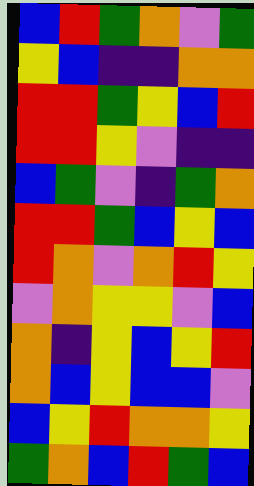[["blue", "red", "green", "orange", "violet", "green"], ["yellow", "blue", "indigo", "indigo", "orange", "orange"], ["red", "red", "green", "yellow", "blue", "red"], ["red", "red", "yellow", "violet", "indigo", "indigo"], ["blue", "green", "violet", "indigo", "green", "orange"], ["red", "red", "green", "blue", "yellow", "blue"], ["red", "orange", "violet", "orange", "red", "yellow"], ["violet", "orange", "yellow", "yellow", "violet", "blue"], ["orange", "indigo", "yellow", "blue", "yellow", "red"], ["orange", "blue", "yellow", "blue", "blue", "violet"], ["blue", "yellow", "red", "orange", "orange", "yellow"], ["green", "orange", "blue", "red", "green", "blue"]]